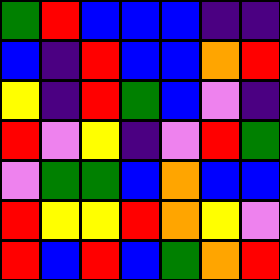[["green", "red", "blue", "blue", "blue", "indigo", "indigo"], ["blue", "indigo", "red", "blue", "blue", "orange", "red"], ["yellow", "indigo", "red", "green", "blue", "violet", "indigo"], ["red", "violet", "yellow", "indigo", "violet", "red", "green"], ["violet", "green", "green", "blue", "orange", "blue", "blue"], ["red", "yellow", "yellow", "red", "orange", "yellow", "violet"], ["red", "blue", "red", "blue", "green", "orange", "red"]]